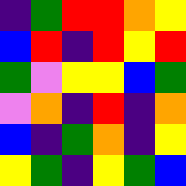[["indigo", "green", "red", "red", "orange", "yellow"], ["blue", "red", "indigo", "red", "yellow", "red"], ["green", "violet", "yellow", "yellow", "blue", "green"], ["violet", "orange", "indigo", "red", "indigo", "orange"], ["blue", "indigo", "green", "orange", "indigo", "yellow"], ["yellow", "green", "indigo", "yellow", "green", "blue"]]